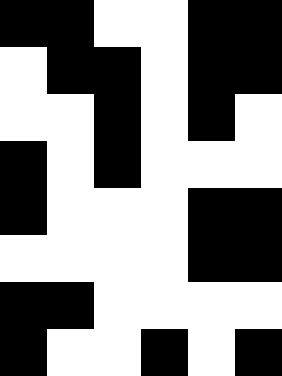[["black", "black", "white", "white", "black", "black"], ["white", "black", "black", "white", "black", "black"], ["white", "white", "black", "white", "black", "white"], ["black", "white", "black", "white", "white", "white"], ["black", "white", "white", "white", "black", "black"], ["white", "white", "white", "white", "black", "black"], ["black", "black", "white", "white", "white", "white"], ["black", "white", "white", "black", "white", "black"]]